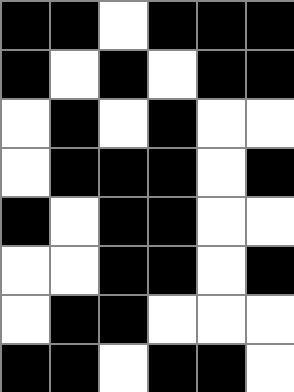[["black", "black", "white", "black", "black", "black"], ["black", "white", "black", "white", "black", "black"], ["white", "black", "white", "black", "white", "white"], ["white", "black", "black", "black", "white", "black"], ["black", "white", "black", "black", "white", "white"], ["white", "white", "black", "black", "white", "black"], ["white", "black", "black", "white", "white", "white"], ["black", "black", "white", "black", "black", "white"]]